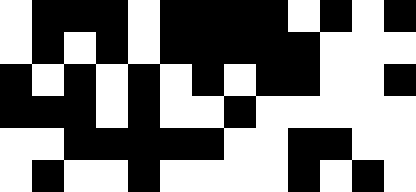[["white", "black", "black", "black", "white", "black", "black", "black", "black", "white", "black", "white", "black"], ["white", "black", "white", "black", "white", "black", "black", "black", "black", "black", "white", "white", "white"], ["black", "white", "black", "white", "black", "white", "black", "white", "black", "black", "white", "white", "black"], ["black", "black", "black", "white", "black", "white", "white", "black", "white", "white", "white", "white", "white"], ["white", "white", "black", "black", "black", "black", "black", "white", "white", "black", "black", "white", "white"], ["white", "black", "white", "white", "black", "white", "white", "white", "white", "black", "white", "black", "white"]]